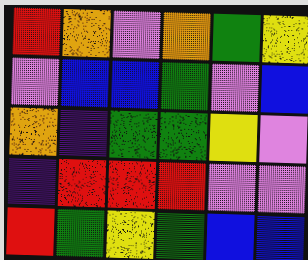[["red", "orange", "violet", "orange", "green", "yellow"], ["violet", "blue", "blue", "green", "violet", "blue"], ["orange", "indigo", "green", "green", "yellow", "violet"], ["indigo", "red", "red", "red", "violet", "violet"], ["red", "green", "yellow", "green", "blue", "blue"]]